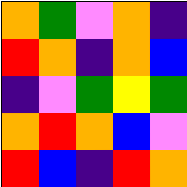[["orange", "green", "violet", "orange", "indigo"], ["red", "orange", "indigo", "orange", "blue"], ["indigo", "violet", "green", "yellow", "green"], ["orange", "red", "orange", "blue", "violet"], ["red", "blue", "indigo", "red", "orange"]]